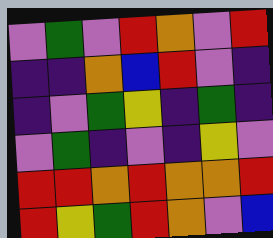[["violet", "green", "violet", "red", "orange", "violet", "red"], ["indigo", "indigo", "orange", "blue", "red", "violet", "indigo"], ["indigo", "violet", "green", "yellow", "indigo", "green", "indigo"], ["violet", "green", "indigo", "violet", "indigo", "yellow", "violet"], ["red", "red", "orange", "red", "orange", "orange", "red"], ["red", "yellow", "green", "red", "orange", "violet", "blue"]]